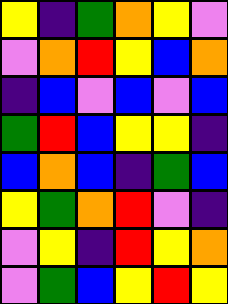[["yellow", "indigo", "green", "orange", "yellow", "violet"], ["violet", "orange", "red", "yellow", "blue", "orange"], ["indigo", "blue", "violet", "blue", "violet", "blue"], ["green", "red", "blue", "yellow", "yellow", "indigo"], ["blue", "orange", "blue", "indigo", "green", "blue"], ["yellow", "green", "orange", "red", "violet", "indigo"], ["violet", "yellow", "indigo", "red", "yellow", "orange"], ["violet", "green", "blue", "yellow", "red", "yellow"]]